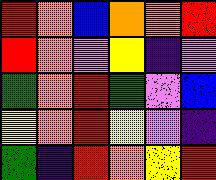[["red", "orange", "blue", "orange", "orange", "red"], ["red", "orange", "violet", "yellow", "indigo", "violet"], ["green", "orange", "red", "green", "violet", "blue"], ["yellow", "orange", "red", "yellow", "violet", "indigo"], ["green", "indigo", "red", "orange", "yellow", "red"]]